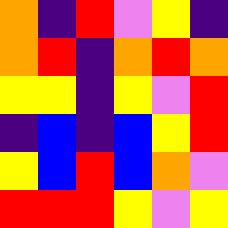[["orange", "indigo", "red", "violet", "yellow", "indigo"], ["orange", "red", "indigo", "orange", "red", "orange"], ["yellow", "yellow", "indigo", "yellow", "violet", "red"], ["indigo", "blue", "indigo", "blue", "yellow", "red"], ["yellow", "blue", "red", "blue", "orange", "violet"], ["red", "red", "red", "yellow", "violet", "yellow"]]